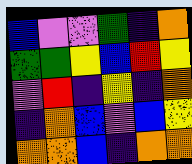[["blue", "violet", "violet", "green", "indigo", "orange"], ["green", "green", "yellow", "blue", "red", "yellow"], ["violet", "red", "indigo", "yellow", "indigo", "orange"], ["indigo", "orange", "blue", "violet", "blue", "yellow"], ["orange", "orange", "blue", "indigo", "orange", "orange"]]